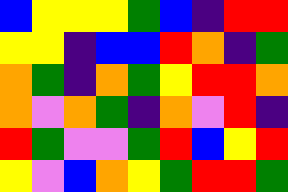[["blue", "yellow", "yellow", "yellow", "green", "blue", "indigo", "red", "red"], ["yellow", "yellow", "indigo", "blue", "blue", "red", "orange", "indigo", "green"], ["orange", "green", "indigo", "orange", "green", "yellow", "red", "red", "orange"], ["orange", "violet", "orange", "green", "indigo", "orange", "violet", "red", "indigo"], ["red", "green", "violet", "violet", "green", "red", "blue", "yellow", "red"], ["yellow", "violet", "blue", "orange", "yellow", "green", "red", "red", "green"]]